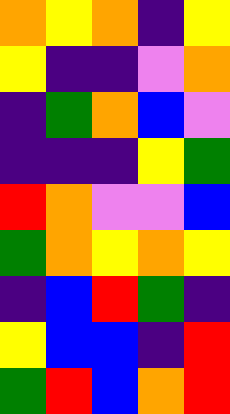[["orange", "yellow", "orange", "indigo", "yellow"], ["yellow", "indigo", "indigo", "violet", "orange"], ["indigo", "green", "orange", "blue", "violet"], ["indigo", "indigo", "indigo", "yellow", "green"], ["red", "orange", "violet", "violet", "blue"], ["green", "orange", "yellow", "orange", "yellow"], ["indigo", "blue", "red", "green", "indigo"], ["yellow", "blue", "blue", "indigo", "red"], ["green", "red", "blue", "orange", "red"]]